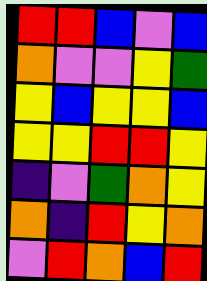[["red", "red", "blue", "violet", "blue"], ["orange", "violet", "violet", "yellow", "green"], ["yellow", "blue", "yellow", "yellow", "blue"], ["yellow", "yellow", "red", "red", "yellow"], ["indigo", "violet", "green", "orange", "yellow"], ["orange", "indigo", "red", "yellow", "orange"], ["violet", "red", "orange", "blue", "red"]]